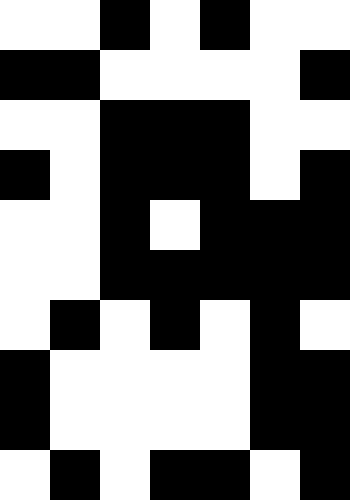[["white", "white", "black", "white", "black", "white", "white"], ["black", "black", "white", "white", "white", "white", "black"], ["white", "white", "black", "black", "black", "white", "white"], ["black", "white", "black", "black", "black", "white", "black"], ["white", "white", "black", "white", "black", "black", "black"], ["white", "white", "black", "black", "black", "black", "black"], ["white", "black", "white", "black", "white", "black", "white"], ["black", "white", "white", "white", "white", "black", "black"], ["black", "white", "white", "white", "white", "black", "black"], ["white", "black", "white", "black", "black", "white", "black"]]